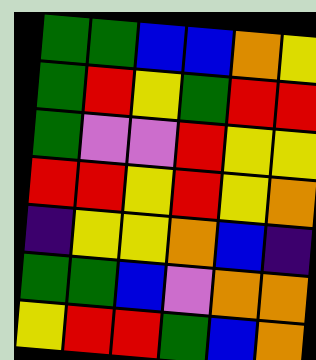[["green", "green", "blue", "blue", "orange", "yellow"], ["green", "red", "yellow", "green", "red", "red"], ["green", "violet", "violet", "red", "yellow", "yellow"], ["red", "red", "yellow", "red", "yellow", "orange"], ["indigo", "yellow", "yellow", "orange", "blue", "indigo"], ["green", "green", "blue", "violet", "orange", "orange"], ["yellow", "red", "red", "green", "blue", "orange"]]